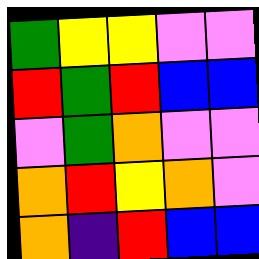[["green", "yellow", "yellow", "violet", "violet"], ["red", "green", "red", "blue", "blue"], ["violet", "green", "orange", "violet", "violet"], ["orange", "red", "yellow", "orange", "violet"], ["orange", "indigo", "red", "blue", "blue"]]